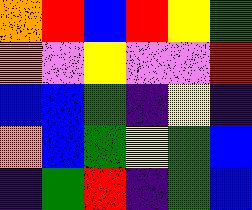[["orange", "red", "blue", "red", "yellow", "green"], ["orange", "violet", "yellow", "violet", "violet", "red"], ["blue", "blue", "green", "indigo", "yellow", "indigo"], ["orange", "blue", "green", "yellow", "green", "blue"], ["indigo", "green", "red", "indigo", "green", "blue"]]